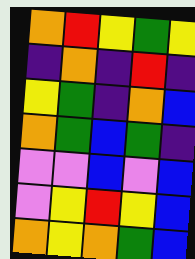[["orange", "red", "yellow", "green", "yellow"], ["indigo", "orange", "indigo", "red", "indigo"], ["yellow", "green", "indigo", "orange", "blue"], ["orange", "green", "blue", "green", "indigo"], ["violet", "violet", "blue", "violet", "blue"], ["violet", "yellow", "red", "yellow", "blue"], ["orange", "yellow", "orange", "green", "blue"]]